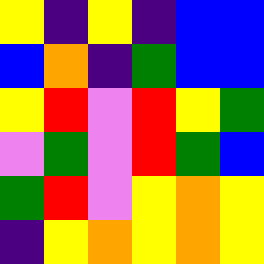[["yellow", "indigo", "yellow", "indigo", "blue", "blue"], ["blue", "orange", "indigo", "green", "blue", "blue"], ["yellow", "red", "violet", "red", "yellow", "green"], ["violet", "green", "violet", "red", "green", "blue"], ["green", "red", "violet", "yellow", "orange", "yellow"], ["indigo", "yellow", "orange", "yellow", "orange", "yellow"]]